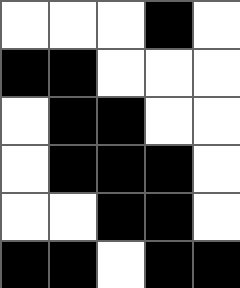[["white", "white", "white", "black", "white"], ["black", "black", "white", "white", "white"], ["white", "black", "black", "white", "white"], ["white", "black", "black", "black", "white"], ["white", "white", "black", "black", "white"], ["black", "black", "white", "black", "black"]]